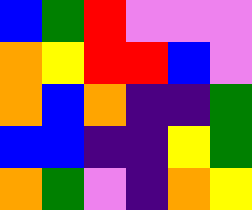[["blue", "green", "red", "violet", "violet", "violet"], ["orange", "yellow", "red", "red", "blue", "violet"], ["orange", "blue", "orange", "indigo", "indigo", "green"], ["blue", "blue", "indigo", "indigo", "yellow", "green"], ["orange", "green", "violet", "indigo", "orange", "yellow"]]